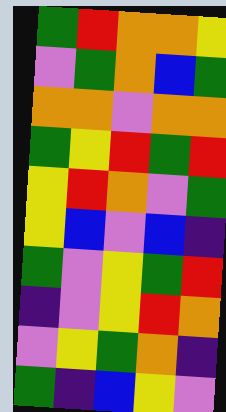[["green", "red", "orange", "orange", "yellow"], ["violet", "green", "orange", "blue", "green"], ["orange", "orange", "violet", "orange", "orange"], ["green", "yellow", "red", "green", "red"], ["yellow", "red", "orange", "violet", "green"], ["yellow", "blue", "violet", "blue", "indigo"], ["green", "violet", "yellow", "green", "red"], ["indigo", "violet", "yellow", "red", "orange"], ["violet", "yellow", "green", "orange", "indigo"], ["green", "indigo", "blue", "yellow", "violet"]]